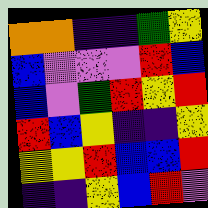[["orange", "orange", "indigo", "indigo", "green", "yellow"], ["blue", "violet", "violet", "violet", "red", "blue"], ["blue", "violet", "green", "red", "yellow", "red"], ["red", "blue", "yellow", "indigo", "indigo", "yellow"], ["yellow", "yellow", "red", "blue", "blue", "red"], ["indigo", "indigo", "yellow", "blue", "red", "violet"]]